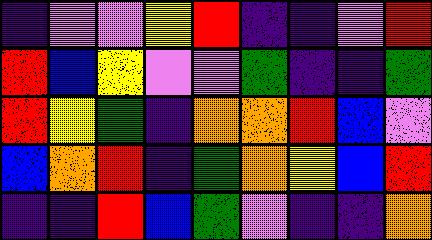[["indigo", "violet", "violet", "yellow", "red", "indigo", "indigo", "violet", "red"], ["red", "blue", "yellow", "violet", "violet", "green", "indigo", "indigo", "green"], ["red", "yellow", "green", "indigo", "orange", "orange", "red", "blue", "violet"], ["blue", "orange", "red", "indigo", "green", "orange", "yellow", "blue", "red"], ["indigo", "indigo", "red", "blue", "green", "violet", "indigo", "indigo", "orange"]]